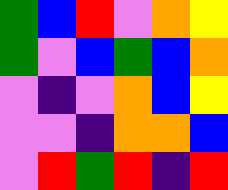[["green", "blue", "red", "violet", "orange", "yellow"], ["green", "violet", "blue", "green", "blue", "orange"], ["violet", "indigo", "violet", "orange", "blue", "yellow"], ["violet", "violet", "indigo", "orange", "orange", "blue"], ["violet", "red", "green", "red", "indigo", "red"]]